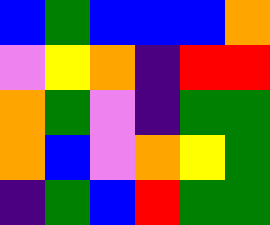[["blue", "green", "blue", "blue", "blue", "orange"], ["violet", "yellow", "orange", "indigo", "red", "red"], ["orange", "green", "violet", "indigo", "green", "green"], ["orange", "blue", "violet", "orange", "yellow", "green"], ["indigo", "green", "blue", "red", "green", "green"]]